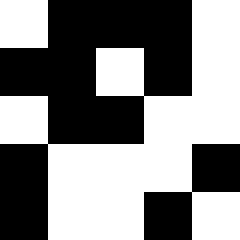[["white", "black", "black", "black", "white"], ["black", "black", "white", "black", "white"], ["white", "black", "black", "white", "white"], ["black", "white", "white", "white", "black"], ["black", "white", "white", "black", "white"]]